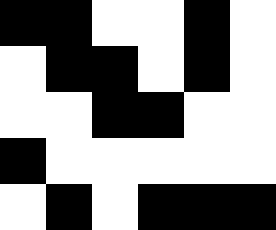[["black", "black", "white", "white", "black", "white"], ["white", "black", "black", "white", "black", "white"], ["white", "white", "black", "black", "white", "white"], ["black", "white", "white", "white", "white", "white"], ["white", "black", "white", "black", "black", "black"]]